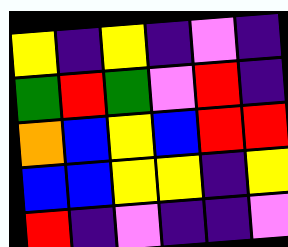[["yellow", "indigo", "yellow", "indigo", "violet", "indigo"], ["green", "red", "green", "violet", "red", "indigo"], ["orange", "blue", "yellow", "blue", "red", "red"], ["blue", "blue", "yellow", "yellow", "indigo", "yellow"], ["red", "indigo", "violet", "indigo", "indigo", "violet"]]